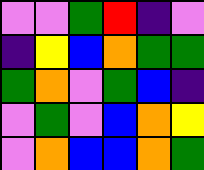[["violet", "violet", "green", "red", "indigo", "violet"], ["indigo", "yellow", "blue", "orange", "green", "green"], ["green", "orange", "violet", "green", "blue", "indigo"], ["violet", "green", "violet", "blue", "orange", "yellow"], ["violet", "orange", "blue", "blue", "orange", "green"]]